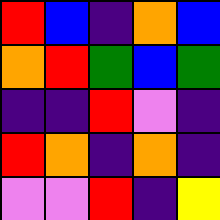[["red", "blue", "indigo", "orange", "blue"], ["orange", "red", "green", "blue", "green"], ["indigo", "indigo", "red", "violet", "indigo"], ["red", "orange", "indigo", "orange", "indigo"], ["violet", "violet", "red", "indigo", "yellow"]]